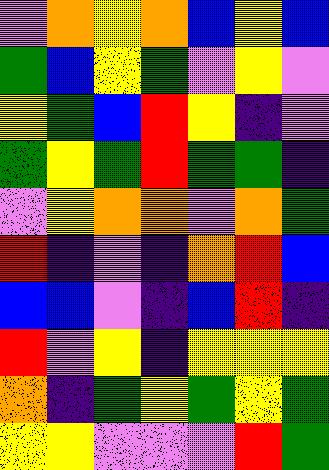[["violet", "orange", "yellow", "orange", "blue", "yellow", "blue"], ["green", "blue", "yellow", "green", "violet", "yellow", "violet"], ["yellow", "green", "blue", "red", "yellow", "indigo", "violet"], ["green", "yellow", "green", "red", "green", "green", "indigo"], ["violet", "yellow", "orange", "orange", "violet", "orange", "green"], ["red", "indigo", "violet", "indigo", "orange", "red", "blue"], ["blue", "blue", "violet", "indigo", "blue", "red", "indigo"], ["red", "violet", "yellow", "indigo", "yellow", "yellow", "yellow"], ["orange", "indigo", "green", "yellow", "green", "yellow", "green"], ["yellow", "yellow", "violet", "violet", "violet", "red", "green"]]